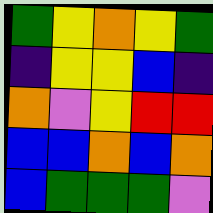[["green", "yellow", "orange", "yellow", "green"], ["indigo", "yellow", "yellow", "blue", "indigo"], ["orange", "violet", "yellow", "red", "red"], ["blue", "blue", "orange", "blue", "orange"], ["blue", "green", "green", "green", "violet"]]